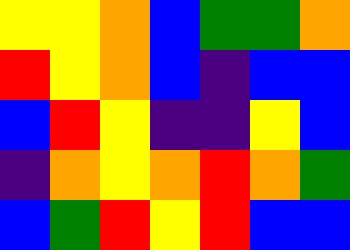[["yellow", "yellow", "orange", "blue", "green", "green", "orange"], ["red", "yellow", "orange", "blue", "indigo", "blue", "blue"], ["blue", "red", "yellow", "indigo", "indigo", "yellow", "blue"], ["indigo", "orange", "yellow", "orange", "red", "orange", "green"], ["blue", "green", "red", "yellow", "red", "blue", "blue"]]